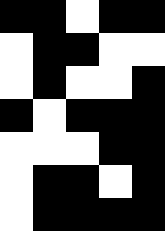[["black", "black", "white", "black", "black"], ["white", "black", "black", "white", "white"], ["white", "black", "white", "white", "black"], ["black", "white", "black", "black", "black"], ["white", "white", "white", "black", "black"], ["white", "black", "black", "white", "black"], ["white", "black", "black", "black", "black"]]